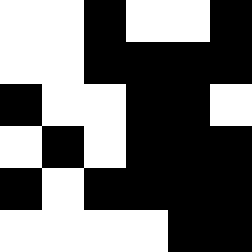[["white", "white", "black", "white", "white", "black"], ["white", "white", "black", "black", "black", "black"], ["black", "white", "white", "black", "black", "white"], ["white", "black", "white", "black", "black", "black"], ["black", "white", "black", "black", "black", "black"], ["white", "white", "white", "white", "black", "black"]]